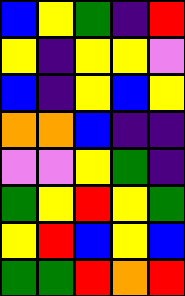[["blue", "yellow", "green", "indigo", "red"], ["yellow", "indigo", "yellow", "yellow", "violet"], ["blue", "indigo", "yellow", "blue", "yellow"], ["orange", "orange", "blue", "indigo", "indigo"], ["violet", "violet", "yellow", "green", "indigo"], ["green", "yellow", "red", "yellow", "green"], ["yellow", "red", "blue", "yellow", "blue"], ["green", "green", "red", "orange", "red"]]